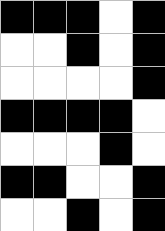[["black", "black", "black", "white", "black"], ["white", "white", "black", "white", "black"], ["white", "white", "white", "white", "black"], ["black", "black", "black", "black", "white"], ["white", "white", "white", "black", "white"], ["black", "black", "white", "white", "black"], ["white", "white", "black", "white", "black"]]